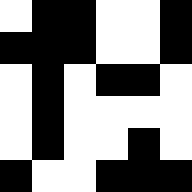[["white", "black", "black", "white", "white", "black"], ["black", "black", "black", "white", "white", "black"], ["white", "black", "white", "black", "black", "white"], ["white", "black", "white", "white", "white", "white"], ["white", "black", "white", "white", "black", "white"], ["black", "white", "white", "black", "black", "black"]]